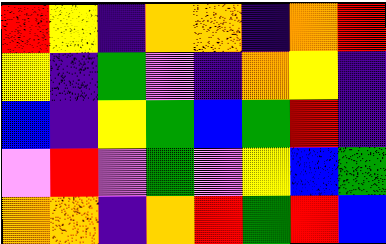[["red", "yellow", "indigo", "orange", "orange", "indigo", "orange", "red"], ["yellow", "indigo", "green", "violet", "indigo", "orange", "yellow", "indigo"], ["blue", "indigo", "yellow", "green", "blue", "green", "red", "indigo"], ["violet", "red", "violet", "green", "violet", "yellow", "blue", "green"], ["orange", "orange", "indigo", "orange", "red", "green", "red", "blue"]]